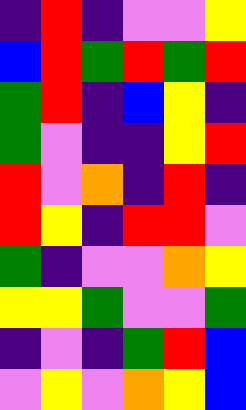[["indigo", "red", "indigo", "violet", "violet", "yellow"], ["blue", "red", "green", "red", "green", "red"], ["green", "red", "indigo", "blue", "yellow", "indigo"], ["green", "violet", "indigo", "indigo", "yellow", "red"], ["red", "violet", "orange", "indigo", "red", "indigo"], ["red", "yellow", "indigo", "red", "red", "violet"], ["green", "indigo", "violet", "violet", "orange", "yellow"], ["yellow", "yellow", "green", "violet", "violet", "green"], ["indigo", "violet", "indigo", "green", "red", "blue"], ["violet", "yellow", "violet", "orange", "yellow", "blue"]]